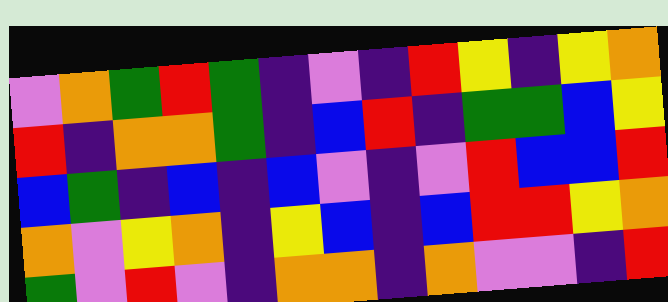[["violet", "orange", "green", "red", "green", "indigo", "violet", "indigo", "red", "yellow", "indigo", "yellow", "orange"], ["red", "indigo", "orange", "orange", "green", "indigo", "blue", "red", "indigo", "green", "green", "blue", "yellow"], ["blue", "green", "indigo", "blue", "indigo", "blue", "violet", "indigo", "violet", "red", "blue", "blue", "red"], ["orange", "violet", "yellow", "orange", "indigo", "yellow", "blue", "indigo", "blue", "red", "red", "yellow", "orange"], ["green", "violet", "red", "violet", "indigo", "orange", "orange", "indigo", "orange", "violet", "violet", "indigo", "red"]]